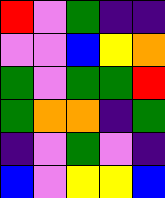[["red", "violet", "green", "indigo", "indigo"], ["violet", "violet", "blue", "yellow", "orange"], ["green", "violet", "green", "green", "red"], ["green", "orange", "orange", "indigo", "green"], ["indigo", "violet", "green", "violet", "indigo"], ["blue", "violet", "yellow", "yellow", "blue"]]